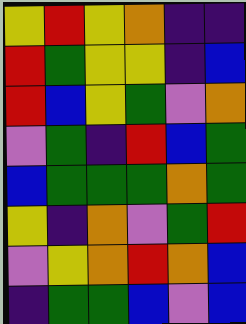[["yellow", "red", "yellow", "orange", "indigo", "indigo"], ["red", "green", "yellow", "yellow", "indigo", "blue"], ["red", "blue", "yellow", "green", "violet", "orange"], ["violet", "green", "indigo", "red", "blue", "green"], ["blue", "green", "green", "green", "orange", "green"], ["yellow", "indigo", "orange", "violet", "green", "red"], ["violet", "yellow", "orange", "red", "orange", "blue"], ["indigo", "green", "green", "blue", "violet", "blue"]]